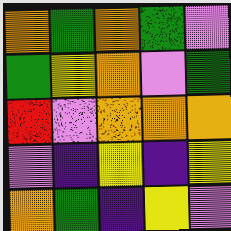[["orange", "green", "orange", "green", "violet"], ["green", "yellow", "orange", "violet", "green"], ["red", "violet", "orange", "orange", "orange"], ["violet", "indigo", "yellow", "indigo", "yellow"], ["orange", "green", "indigo", "yellow", "violet"]]